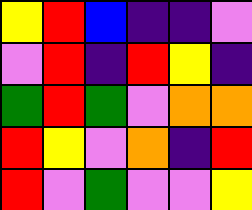[["yellow", "red", "blue", "indigo", "indigo", "violet"], ["violet", "red", "indigo", "red", "yellow", "indigo"], ["green", "red", "green", "violet", "orange", "orange"], ["red", "yellow", "violet", "orange", "indigo", "red"], ["red", "violet", "green", "violet", "violet", "yellow"]]